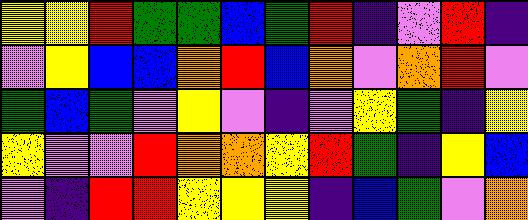[["yellow", "yellow", "red", "green", "green", "blue", "green", "red", "indigo", "violet", "red", "indigo"], ["violet", "yellow", "blue", "blue", "orange", "red", "blue", "orange", "violet", "orange", "red", "violet"], ["green", "blue", "green", "violet", "yellow", "violet", "indigo", "violet", "yellow", "green", "indigo", "yellow"], ["yellow", "violet", "violet", "red", "orange", "orange", "yellow", "red", "green", "indigo", "yellow", "blue"], ["violet", "indigo", "red", "red", "yellow", "yellow", "yellow", "indigo", "blue", "green", "violet", "orange"]]